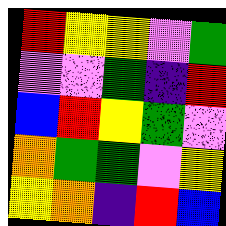[["red", "yellow", "yellow", "violet", "green"], ["violet", "violet", "green", "indigo", "red"], ["blue", "red", "yellow", "green", "violet"], ["orange", "green", "green", "violet", "yellow"], ["yellow", "orange", "indigo", "red", "blue"]]